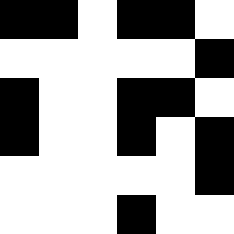[["black", "black", "white", "black", "black", "white"], ["white", "white", "white", "white", "white", "black"], ["black", "white", "white", "black", "black", "white"], ["black", "white", "white", "black", "white", "black"], ["white", "white", "white", "white", "white", "black"], ["white", "white", "white", "black", "white", "white"]]